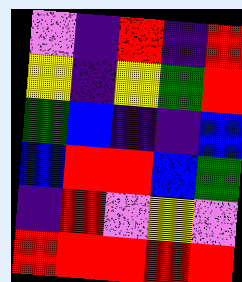[["violet", "indigo", "red", "indigo", "red"], ["yellow", "indigo", "yellow", "green", "red"], ["green", "blue", "indigo", "indigo", "blue"], ["blue", "red", "red", "blue", "green"], ["indigo", "red", "violet", "yellow", "violet"], ["red", "red", "red", "red", "red"]]